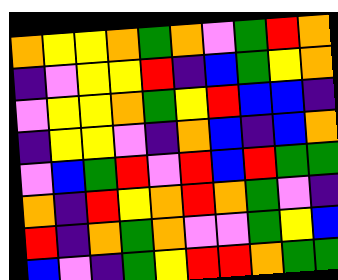[["orange", "yellow", "yellow", "orange", "green", "orange", "violet", "green", "red", "orange"], ["indigo", "violet", "yellow", "yellow", "red", "indigo", "blue", "green", "yellow", "orange"], ["violet", "yellow", "yellow", "orange", "green", "yellow", "red", "blue", "blue", "indigo"], ["indigo", "yellow", "yellow", "violet", "indigo", "orange", "blue", "indigo", "blue", "orange"], ["violet", "blue", "green", "red", "violet", "red", "blue", "red", "green", "green"], ["orange", "indigo", "red", "yellow", "orange", "red", "orange", "green", "violet", "indigo"], ["red", "indigo", "orange", "green", "orange", "violet", "violet", "green", "yellow", "blue"], ["blue", "violet", "indigo", "green", "yellow", "red", "red", "orange", "green", "green"]]